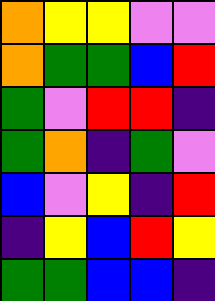[["orange", "yellow", "yellow", "violet", "violet"], ["orange", "green", "green", "blue", "red"], ["green", "violet", "red", "red", "indigo"], ["green", "orange", "indigo", "green", "violet"], ["blue", "violet", "yellow", "indigo", "red"], ["indigo", "yellow", "blue", "red", "yellow"], ["green", "green", "blue", "blue", "indigo"]]